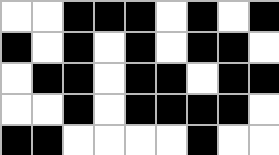[["white", "white", "black", "black", "black", "white", "black", "white", "black"], ["black", "white", "black", "white", "black", "white", "black", "black", "white"], ["white", "black", "black", "white", "black", "black", "white", "black", "black"], ["white", "white", "black", "white", "black", "black", "black", "black", "white"], ["black", "black", "white", "white", "white", "white", "black", "white", "white"]]